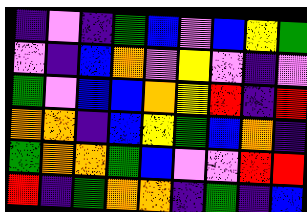[["indigo", "violet", "indigo", "green", "blue", "violet", "blue", "yellow", "green"], ["violet", "indigo", "blue", "orange", "violet", "yellow", "violet", "indigo", "violet"], ["green", "violet", "blue", "blue", "orange", "yellow", "red", "indigo", "red"], ["orange", "orange", "indigo", "blue", "yellow", "green", "blue", "orange", "indigo"], ["green", "orange", "orange", "green", "blue", "violet", "violet", "red", "red"], ["red", "indigo", "green", "orange", "orange", "indigo", "green", "indigo", "blue"]]